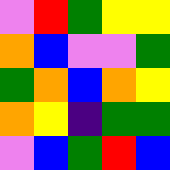[["violet", "red", "green", "yellow", "yellow"], ["orange", "blue", "violet", "violet", "green"], ["green", "orange", "blue", "orange", "yellow"], ["orange", "yellow", "indigo", "green", "green"], ["violet", "blue", "green", "red", "blue"]]